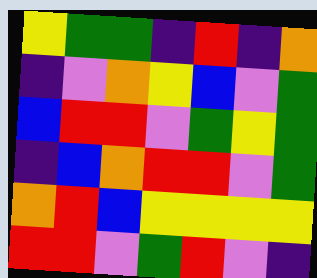[["yellow", "green", "green", "indigo", "red", "indigo", "orange"], ["indigo", "violet", "orange", "yellow", "blue", "violet", "green"], ["blue", "red", "red", "violet", "green", "yellow", "green"], ["indigo", "blue", "orange", "red", "red", "violet", "green"], ["orange", "red", "blue", "yellow", "yellow", "yellow", "yellow"], ["red", "red", "violet", "green", "red", "violet", "indigo"]]